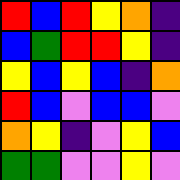[["red", "blue", "red", "yellow", "orange", "indigo"], ["blue", "green", "red", "red", "yellow", "indigo"], ["yellow", "blue", "yellow", "blue", "indigo", "orange"], ["red", "blue", "violet", "blue", "blue", "violet"], ["orange", "yellow", "indigo", "violet", "yellow", "blue"], ["green", "green", "violet", "violet", "yellow", "violet"]]